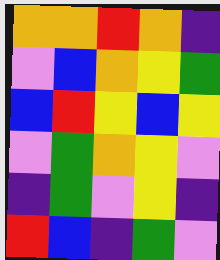[["orange", "orange", "red", "orange", "indigo"], ["violet", "blue", "orange", "yellow", "green"], ["blue", "red", "yellow", "blue", "yellow"], ["violet", "green", "orange", "yellow", "violet"], ["indigo", "green", "violet", "yellow", "indigo"], ["red", "blue", "indigo", "green", "violet"]]